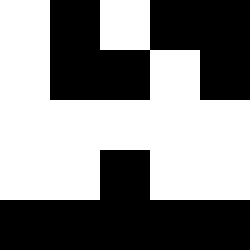[["white", "black", "white", "black", "black"], ["white", "black", "black", "white", "black"], ["white", "white", "white", "white", "white"], ["white", "white", "black", "white", "white"], ["black", "black", "black", "black", "black"]]